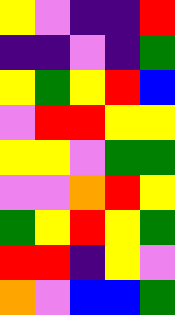[["yellow", "violet", "indigo", "indigo", "red"], ["indigo", "indigo", "violet", "indigo", "green"], ["yellow", "green", "yellow", "red", "blue"], ["violet", "red", "red", "yellow", "yellow"], ["yellow", "yellow", "violet", "green", "green"], ["violet", "violet", "orange", "red", "yellow"], ["green", "yellow", "red", "yellow", "green"], ["red", "red", "indigo", "yellow", "violet"], ["orange", "violet", "blue", "blue", "green"]]